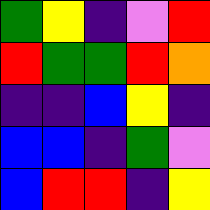[["green", "yellow", "indigo", "violet", "red"], ["red", "green", "green", "red", "orange"], ["indigo", "indigo", "blue", "yellow", "indigo"], ["blue", "blue", "indigo", "green", "violet"], ["blue", "red", "red", "indigo", "yellow"]]